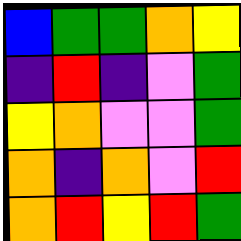[["blue", "green", "green", "orange", "yellow"], ["indigo", "red", "indigo", "violet", "green"], ["yellow", "orange", "violet", "violet", "green"], ["orange", "indigo", "orange", "violet", "red"], ["orange", "red", "yellow", "red", "green"]]